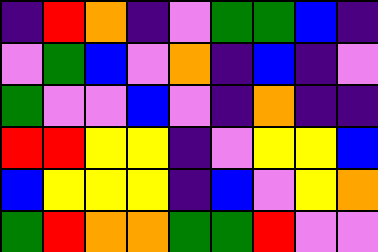[["indigo", "red", "orange", "indigo", "violet", "green", "green", "blue", "indigo"], ["violet", "green", "blue", "violet", "orange", "indigo", "blue", "indigo", "violet"], ["green", "violet", "violet", "blue", "violet", "indigo", "orange", "indigo", "indigo"], ["red", "red", "yellow", "yellow", "indigo", "violet", "yellow", "yellow", "blue"], ["blue", "yellow", "yellow", "yellow", "indigo", "blue", "violet", "yellow", "orange"], ["green", "red", "orange", "orange", "green", "green", "red", "violet", "violet"]]